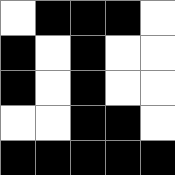[["white", "black", "black", "black", "white"], ["black", "white", "black", "white", "white"], ["black", "white", "black", "white", "white"], ["white", "white", "black", "black", "white"], ["black", "black", "black", "black", "black"]]